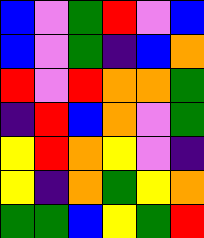[["blue", "violet", "green", "red", "violet", "blue"], ["blue", "violet", "green", "indigo", "blue", "orange"], ["red", "violet", "red", "orange", "orange", "green"], ["indigo", "red", "blue", "orange", "violet", "green"], ["yellow", "red", "orange", "yellow", "violet", "indigo"], ["yellow", "indigo", "orange", "green", "yellow", "orange"], ["green", "green", "blue", "yellow", "green", "red"]]